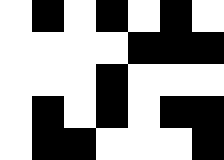[["white", "black", "white", "black", "white", "black", "white"], ["white", "white", "white", "white", "black", "black", "black"], ["white", "white", "white", "black", "white", "white", "white"], ["white", "black", "white", "black", "white", "black", "black"], ["white", "black", "black", "white", "white", "white", "black"]]